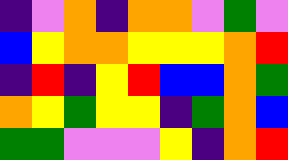[["indigo", "violet", "orange", "indigo", "orange", "orange", "violet", "green", "violet"], ["blue", "yellow", "orange", "orange", "yellow", "yellow", "yellow", "orange", "red"], ["indigo", "red", "indigo", "yellow", "red", "blue", "blue", "orange", "green"], ["orange", "yellow", "green", "yellow", "yellow", "indigo", "green", "orange", "blue"], ["green", "green", "violet", "violet", "violet", "yellow", "indigo", "orange", "red"]]